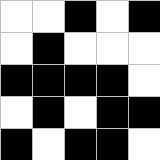[["white", "white", "black", "white", "black"], ["white", "black", "white", "white", "white"], ["black", "black", "black", "black", "white"], ["white", "black", "white", "black", "black"], ["black", "white", "black", "black", "white"]]